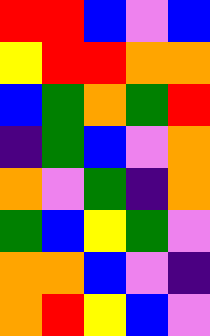[["red", "red", "blue", "violet", "blue"], ["yellow", "red", "red", "orange", "orange"], ["blue", "green", "orange", "green", "red"], ["indigo", "green", "blue", "violet", "orange"], ["orange", "violet", "green", "indigo", "orange"], ["green", "blue", "yellow", "green", "violet"], ["orange", "orange", "blue", "violet", "indigo"], ["orange", "red", "yellow", "blue", "violet"]]